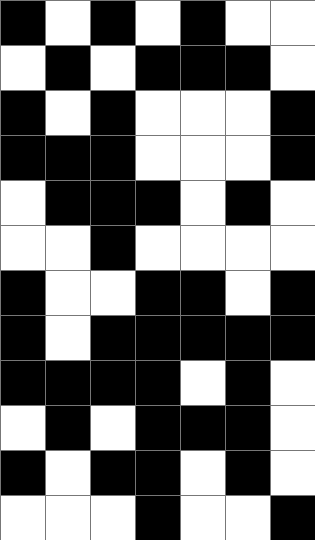[["black", "white", "black", "white", "black", "white", "white"], ["white", "black", "white", "black", "black", "black", "white"], ["black", "white", "black", "white", "white", "white", "black"], ["black", "black", "black", "white", "white", "white", "black"], ["white", "black", "black", "black", "white", "black", "white"], ["white", "white", "black", "white", "white", "white", "white"], ["black", "white", "white", "black", "black", "white", "black"], ["black", "white", "black", "black", "black", "black", "black"], ["black", "black", "black", "black", "white", "black", "white"], ["white", "black", "white", "black", "black", "black", "white"], ["black", "white", "black", "black", "white", "black", "white"], ["white", "white", "white", "black", "white", "white", "black"]]